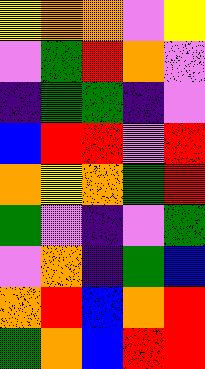[["yellow", "orange", "orange", "violet", "yellow"], ["violet", "green", "red", "orange", "violet"], ["indigo", "green", "green", "indigo", "violet"], ["blue", "red", "red", "violet", "red"], ["orange", "yellow", "orange", "green", "red"], ["green", "violet", "indigo", "violet", "green"], ["violet", "orange", "indigo", "green", "blue"], ["orange", "red", "blue", "orange", "red"], ["green", "orange", "blue", "red", "red"]]